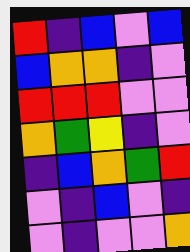[["red", "indigo", "blue", "violet", "blue"], ["blue", "orange", "orange", "indigo", "violet"], ["red", "red", "red", "violet", "violet"], ["orange", "green", "yellow", "indigo", "violet"], ["indigo", "blue", "orange", "green", "red"], ["violet", "indigo", "blue", "violet", "indigo"], ["violet", "indigo", "violet", "violet", "orange"]]